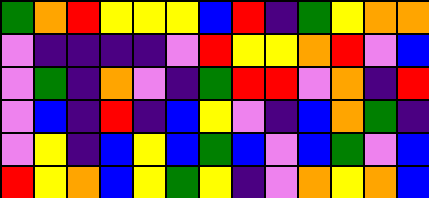[["green", "orange", "red", "yellow", "yellow", "yellow", "blue", "red", "indigo", "green", "yellow", "orange", "orange"], ["violet", "indigo", "indigo", "indigo", "indigo", "violet", "red", "yellow", "yellow", "orange", "red", "violet", "blue"], ["violet", "green", "indigo", "orange", "violet", "indigo", "green", "red", "red", "violet", "orange", "indigo", "red"], ["violet", "blue", "indigo", "red", "indigo", "blue", "yellow", "violet", "indigo", "blue", "orange", "green", "indigo"], ["violet", "yellow", "indigo", "blue", "yellow", "blue", "green", "blue", "violet", "blue", "green", "violet", "blue"], ["red", "yellow", "orange", "blue", "yellow", "green", "yellow", "indigo", "violet", "orange", "yellow", "orange", "blue"]]